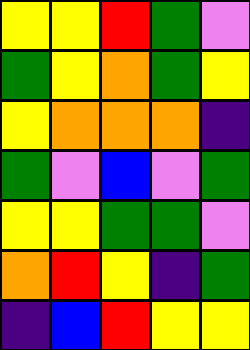[["yellow", "yellow", "red", "green", "violet"], ["green", "yellow", "orange", "green", "yellow"], ["yellow", "orange", "orange", "orange", "indigo"], ["green", "violet", "blue", "violet", "green"], ["yellow", "yellow", "green", "green", "violet"], ["orange", "red", "yellow", "indigo", "green"], ["indigo", "blue", "red", "yellow", "yellow"]]